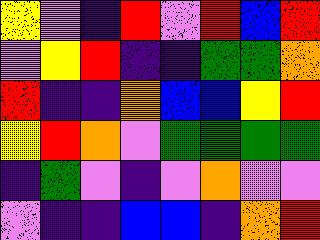[["yellow", "violet", "indigo", "red", "violet", "red", "blue", "red"], ["violet", "yellow", "red", "indigo", "indigo", "green", "green", "orange"], ["red", "indigo", "indigo", "orange", "blue", "blue", "yellow", "red"], ["yellow", "red", "orange", "violet", "green", "green", "green", "green"], ["indigo", "green", "violet", "indigo", "violet", "orange", "violet", "violet"], ["violet", "indigo", "indigo", "blue", "blue", "indigo", "orange", "red"]]